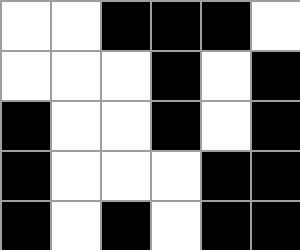[["white", "white", "black", "black", "black", "white"], ["white", "white", "white", "black", "white", "black"], ["black", "white", "white", "black", "white", "black"], ["black", "white", "white", "white", "black", "black"], ["black", "white", "black", "white", "black", "black"]]